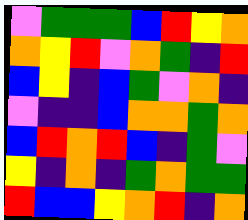[["violet", "green", "green", "green", "blue", "red", "yellow", "orange"], ["orange", "yellow", "red", "violet", "orange", "green", "indigo", "red"], ["blue", "yellow", "indigo", "blue", "green", "violet", "orange", "indigo"], ["violet", "indigo", "indigo", "blue", "orange", "orange", "green", "orange"], ["blue", "red", "orange", "red", "blue", "indigo", "green", "violet"], ["yellow", "indigo", "orange", "indigo", "green", "orange", "green", "green"], ["red", "blue", "blue", "yellow", "orange", "red", "indigo", "orange"]]